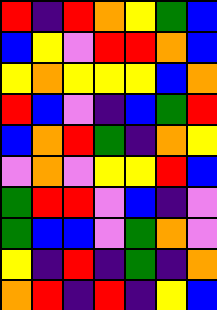[["red", "indigo", "red", "orange", "yellow", "green", "blue"], ["blue", "yellow", "violet", "red", "red", "orange", "blue"], ["yellow", "orange", "yellow", "yellow", "yellow", "blue", "orange"], ["red", "blue", "violet", "indigo", "blue", "green", "red"], ["blue", "orange", "red", "green", "indigo", "orange", "yellow"], ["violet", "orange", "violet", "yellow", "yellow", "red", "blue"], ["green", "red", "red", "violet", "blue", "indigo", "violet"], ["green", "blue", "blue", "violet", "green", "orange", "violet"], ["yellow", "indigo", "red", "indigo", "green", "indigo", "orange"], ["orange", "red", "indigo", "red", "indigo", "yellow", "blue"]]